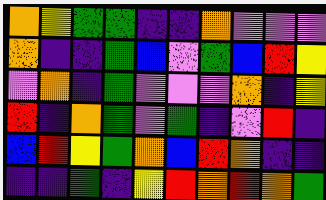[["orange", "yellow", "green", "green", "indigo", "indigo", "orange", "violet", "violet", "violet"], ["orange", "indigo", "indigo", "green", "blue", "violet", "green", "blue", "red", "yellow"], ["violet", "orange", "indigo", "green", "violet", "violet", "violet", "orange", "indigo", "yellow"], ["red", "indigo", "orange", "green", "violet", "green", "indigo", "violet", "red", "indigo"], ["blue", "red", "yellow", "green", "orange", "blue", "red", "orange", "indigo", "indigo"], ["indigo", "indigo", "green", "indigo", "yellow", "red", "orange", "red", "orange", "green"]]